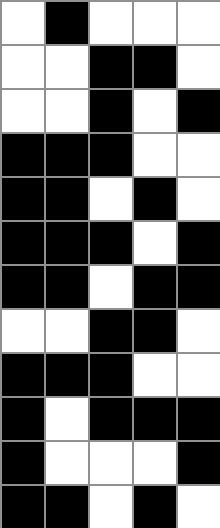[["white", "black", "white", "white", "white"], ["white", "white", "black", "black", "white"], ["white", "white", "black", "white", "black"], ["black", "black", "black", "white", "white"], ["black", "black", "white", "black", "white"], ["black", "black", "black", "white", "black"], ["black", "black", "white", "black", "black"], ["white", "white", "black", "black", "white"], ["black", "black", "black", "white", "white"], ["black", "white", "black", "black", "black"], ["black", "white", "white", "white", "black"], ["black", "black", "white", "black", "white"]]